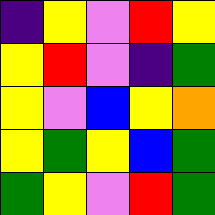[["indigo", "yellow", "violet", "red", "yellow"], ["yellow", "red", "violet", "indigo", "green"], ["yellow", "violet", "blue", "yellow", "orange"], ["yellow", "green", "yellow", "blue", "green"], ["green", "yellow", "violet", "red", "green"]]